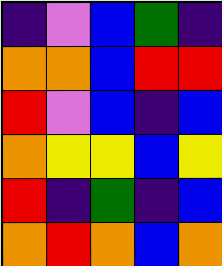[["indigo", "violet", "blue", "green", "indigo"], ["orange", "orange", "blue", "red", "red"], ["red", "violet", "blue", "indigo", "blue"], ["orange", "yellow", "yellow", "blue", "yellow"], ["red", "indigo", "green", "indigo", "blue"], ["orange", "red", "orange", "blue", "orange"]]